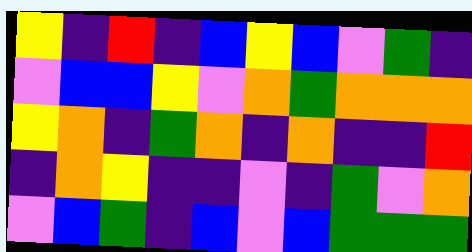[["yellow", "indigo", "red", "indigo", "blue", "yellow", "blue", "violet", "green", "indigo"], ["violet", "blue", "blue", "yellow", "violet", "orange", "green", "orange", "orange", "orange"], ["yellow", "orange", "indigo", "green", "orange", "indigo", "orange", "indigo", "indigo", "red"], ["indigo", "orange", "yellow", "indigo", "indigo", "violet", "indigo", "green", "violet", "orange"], ["violet", "blue", "green", "indigo", "blue", "violet", "blue", "green", "green", "green"]]